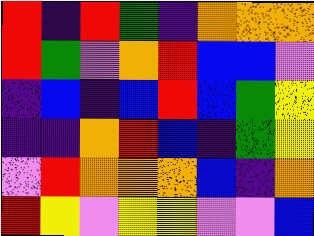[["red", "indigo", "red", "green", "indigo", "orange", "orange", "orange"], ["red", "green", "violet", "orange", "red", "blue", "blue", "violet"], ["indigo", "blue", "indigo", "blue", "red", "blue", "green", "yellow"], ["indigo", "indigo", "orange", "red", "blue", "indigo", "green", "yellow"], ["violet", "red", "orange", "orange", "orange", "blue", "indigo", "orange"], ["red", "yellow", "violet", "yellow", "yellow", "violet", "violet", "blue"]]